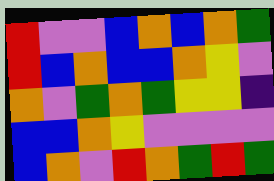[["red", "violet", "violet", "blue", "orange", "blue", "orange", "green"], ["red", "blue", "orange", "blue", "blue", "orange", "yellow", "violet"], ["orange", "violet", "green", "orange", "green", "yellow", "yellow", "indigo"], ["blue", "blue", "orange", "yellow", "violet", "violet", "violet", "violet"], ["blue", "orange", "violet", "red", "orange", "green", "red", "green"]]